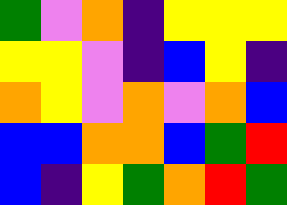[["green", "violet", "orange", "indigo", "yellow", "yellow", "yellow"], ["yellow", "yellow", "violet", "indigo", "blue", "yellow", "indigo"], ["orange", "yellow", "violet", "orange", "violet", "orange", "blue"], ["blue", "blue", "orange", "orange", "blue", "green", "red"], ["blue", "indigo", "yellow", "green", "orange", "red", "green"]]